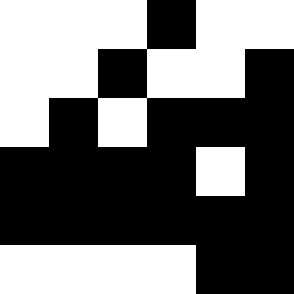[["white", "white", "white", "black", "white", "white"], ["white", "white", "black", "white", "white", "black"], ["white", "black", "white", "black", "black", "black"], ["black", "black", "black", "black", "white", "black"], ["black", "black", "black", "black", "black", "black"], ["white", "white", "white", "white", "black", "black"]]